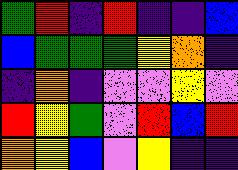[["green", "red", "indigo", "red", "indigo", "indigo", "blue"], ["blue", "green", "green", "green", "yellow", "orange", "indigo"], ["indigo", "orange", "indigo", "violet", "violet", "yellow", "violet"], ["red", "yellow", "green", "violet", "red", "blue", "red"], ["orange", "yellow", "blue", "violet", "yellow", "indigo", "indigo"]]